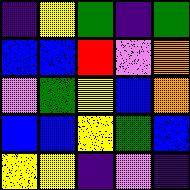[["indigo", "yellow", "green", "indigo", "green"], ["blue", "blue", "red", "violet", "orange"], ["violet", "green", "yellow", "blue", "orange"], ["blue", "blue", "yellow", "green", "blue"], ["yellow", "yellow", "indigo", "violet", "indigo"]]